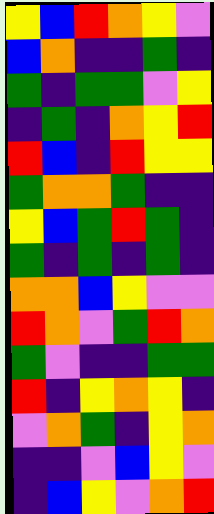[["yellow", "blue", "red", "orange", "yellow", "violet"], ["blue", "orange", "indigo", "indigo", "green", "indigo"], ["green", "indigo", "green", "green", "violet", "yellow"], ["indigo", "green", "indigo", "orange", "yellow", "red"], ["red", "blue", "indigo", "red", "yellow", "yellow"], ["green", "orange", "orange", "green", "indigo", "indigo"], ["yellow", "blue", "green", "red", "green", "indigo"], ["green", "indigo", "green", "indigo", "green", "indigo"], ["orange", "orange", "blue", "yellow", "violet", "violet"], ["red", "orange", "violet", "green", "red", "orange"], ["green", "violet", "indigo", "indigo", "green", "green"], ["red", "indigo", "yellow", "orange", "yellow", "indigo"], ["violet", "orange", "green", "indigo", "yellow", "orange"], ["indigo", "indigo", "violet", "blue", "yellow", "violet"], ["indigo", "blue", "yellow", "violet", "orange", "red"]]